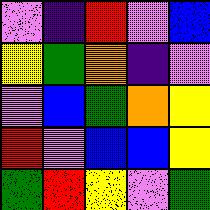[["violet", "indigo", "red", "violet", "blue"], ["yellow", "green", "orange", "indigo", "violet"], ["violet", "blue", "green", "orange", "yellow"], ["red", "violet", "blue", "blue", "yellow"], ["green", "red", "yellow", "violet", "green"]]